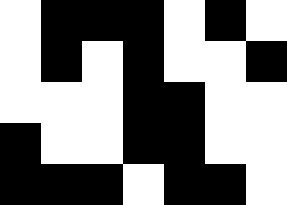[["white", "black", "black", "black", "white", "black", "white"], ["white", "black", "white", "black", "white", "white", "black"], ["white", "white", "white", "black", "black", "white", "white"], ["black", "white", "white", "black", "black", "white", "white"], ["black", "black", "black", "white", "black", "black", "white"]]